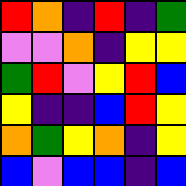[["red", "orange", "indigo", "red", "indigo", "green"], ["violet", "violet", "orange", "indigo", "yellow", "yellow"], ["green", "red", "violet", "yellow", "red", "blue"], ["yellow", "indigo", "indigo", "blue", "red", "yellow"], ["orange", "green", "yellow", "orange", "indigo", "yellow"], ["blue", "violet", "blue", "blue", "indigo", "blue"]]